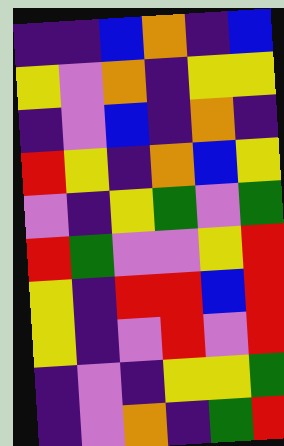[["indigo", "indigo", "blue", "orange", "indigo", "blue"], ["yellow", "violet", "orange", "indigo", "yellow", "yellow"], ["indigo", "violet", "blue", "indigo", "orange", "indigo"], ["red", "yellow", "indigo", "orange", "blue", "yellow"], ["violet", "indigo", "yellow", "green", "violet", "green"], ["red", "green", "violet", "violet", "yellow", "red"], ["yellow", "indigo", "red", "red", "blue", "red"], ["yellow", "indigo", "violet", "red", "violet", "red"], ["indigo", "violet", "indigo", "yellow", "yellow", "green"], ["indigo", "violet", "orange", "indigo", "green", "red"]]